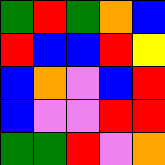[["green", "red", "green", "orange", "blue"], ["red", "blue", "blue", "red", "yellow"], ["blue", "orange", "violet", "blue", "red"], ["blue", "violet", "violet", "red", "red"], ["green", "green", "red", "violet", "orange"]]